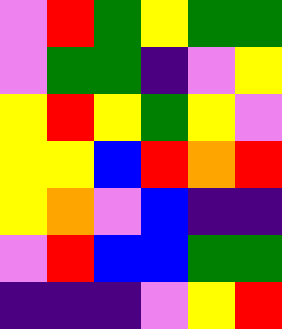[["violet", "red", "green", "yellow", "green", "green"], ["violet", "green", "green", "indigo", "violet", "yellow"], ["yellow", "red", "yellow", "green", "yellow", "violet"], ["yellow", "yellow", "blue", "red", "orange", "red"], ["yellow", "orange", "violet", "blue", "indigo", "indigo"], ["violet", "red", "blue", "blue", "green", "green"], ["indigo", "indigo", "indigo", "violet", "yellow", "red"]]